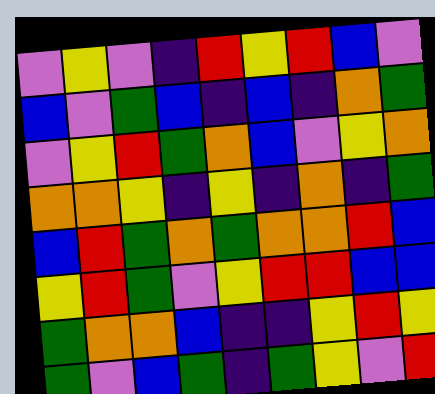[["violet", "yellow", "violet", "indigo", "red", "yellow", "red", "blue", "violet"], ["blue", "violet", "green", "blue", "indigo", "blue", "indigo", "orange", "green"], ["violet", "yellow", "red", "green", "orange", "blue", "violet", "yellow", "orange"], ["orange", "orange", "yellow", "indigo", "yellow", "indigo", "orange", "indigo", "green"], ["blue", "red", "green", "orange", "green", "orange", "orange", "red", "blue"], ["yellow", "red", "green", "violet", "yellow", "red", "red", "blue", "blue"], ["green", "orange", "orange", "blue", "indigo", "indigo", "yellow", "red", "yellow"], ["green", "violet", "blue", "green", "indigo", "green", "yellow", "violet", "red"]]